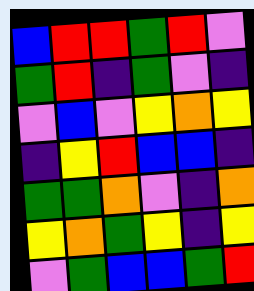[["blue", "red", "red", "green", "red", "violet"], ["green", "red", "indigo", "green", "violet", "indigo"], ["violet", "blue", "violet", "yellow", "orange", "yellow"], ["indigo", "yellow", "red", "blue", "blue", "indigo"], ["green", "green", "orange", "violet", "indigo", "orange"], ["yellow", "orange", "green", "yellow", "indigo", "yellow"], ["violet", "green", "blue", "blue", "green", "red"]]